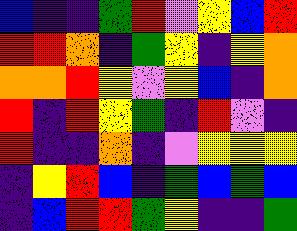[["blue", "indigo", "indigo", "green", "red", "violet", "yellow", "blue", "red"], ["red", "red", "orange", "indigo", "green", "yellow", "indigo", "yellow", "orange"], ["orange", "orange", "red", "yellow", "violet", "yellow", "blue", "indigo", "orange"], ["red", "indigo", "red", "yellow", "green", "indigo", "red", "violet", "indigo"], ["red", "indigo", "indigo", "orange", "indigo", "violet", "yellow", "yellow", "yellow"], ["indigo", "yellow", "red", "blue", "indigo", "green", "blue", "green", "blue"], ["indigo", "blue", "red", "red", "green", "yellow", "indigo", "indigo", "green"]]